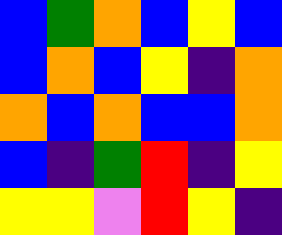[["blue", "green", "orange", "blue", "yellow", "blue"], ["blue", "orange", "blue", "yellow", "indigo", "orange"], ["orange", "blue", "orange", "blue", "blue", "orange"], ["blue", "indigo", "green", "red", "indigo", "yellow"], ["yellow", "yellow", "violet", "red", "yellow", "indigo"]]